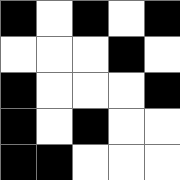[["black", "white", "black", "white", "black"], ["white", "white", "white", "black", "white"], ["black", "white", "white", "white", "black"], ["black", "white", "black", "white", "white"], ["black", "black", "white", "white", "white"]]